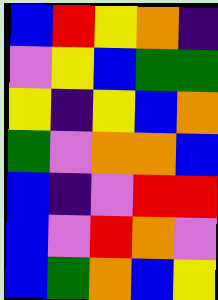[["blue", "red", "yellow", "orange", "indigo"], ["violet", "yellow", "blue", "green", "green"], ["yellow", "indigo", "yellow", "blue", "orange"], ["green", "violet", "orange", "orange", "blue"], ["blue", "indigo", "violet", "red", "red"], ["blue", "violet", "red", "orange", "violet"], ["blue", "green", "orange", "blue", "yellow"]]